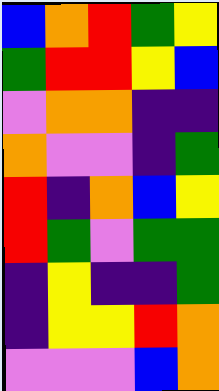[["blue", "orange", "red", "green", "yellow"], ["green", "red", "red", "yellow", "blue"], ["violet", "orange", "orange", "indigo", "indigo"], ["orange", "violet", "violet", "indigo", "green"], ["red", "indigo", "orange", "blue", "yellow"], ["red", "green", "violet", "green", "green"], ["indigo", "yellow", "indigo", "indigo", "green"], ["indigo", "yellow", "yellow", "red", "orange"], ["violet", "violet", "violet", "blue", "orange"]]